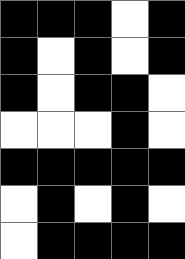[["black", "black", "black", "white", "black"], ["black", "white", "black", "white", "black"], ["black", "white", "black", "black", "white"], ["white", "white", "white", "black", "white"], ["black", "black", "black", "black", "black"], ["white", "black", "white", "black", "white"], ["white", "black", "black", "black", "black"]]